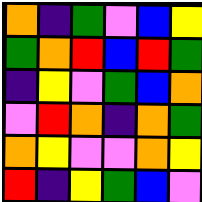[["orange", "indigo", "green", "violet", "blue", "yellow"], ["green", "orange", "red", "blue", "red", "green"], ["indigo", "yellow", "violet", "green", "blue", "orange"], ["violet", "red", "orange", "indigo", "orange", "green"], ["orange", "yellow", "violet", "violet", "orange", "yellow"], ["red", "indigo", "yellow", "green", "blue", "violet"]]